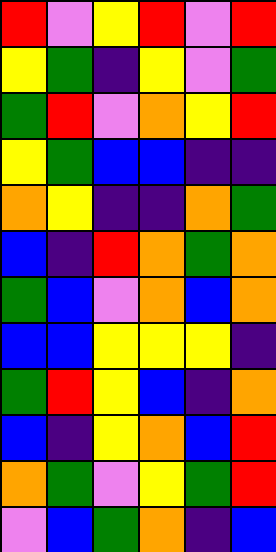[["red", "violet", "yellow", "red", "violet", "red"], ["yellow", "green", "indigo", "yellow", "violet", "green"], ["green", "red", "violet", "orange", "yellow", "red"], ["yellow", "green", "blue", "blue", "indigo", "indigo"], ["orange", "yellow", "indigo", "indigo", "orange", "green"], ["blue", "indigo", "red", "orange", "green", "orange"], ["green", "blue", "violet", "orange", "blue", "orange"], ["blue", "blue", "yellow", "yellow", "yellow", "indigo"], ["green", "red", "yellow", "blue", "indigo", "orange"], ["blue", "indigo", "yellow", "orange", "blue", "red"], ["orange", "green", "violet", "yellow", "green", "red"], ["violet", "blue", "green", "orange", "indigo", "blue"]]